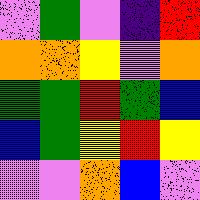[["violet", "green", "violet", "indigo", "red"], ["orange", "orange", "yellow", "violet", "orange"], ["green", "green", "red", "green", "blue"], ["blue", "green", "yellow", "red", "yellow"], ["violet", "violet", "orange", "blue", "violet"]]